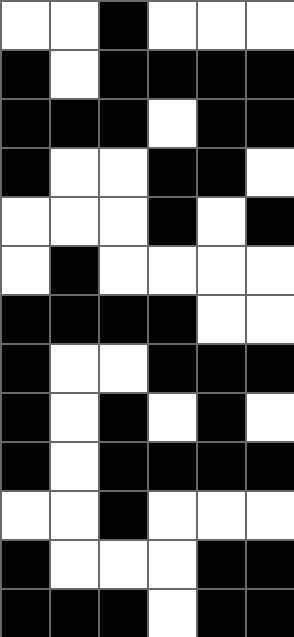[["white", "white", "black", "white", "white", "white"], ["black", "white", "black", "black", "black", "black"], ["black", "black", "black", "white", "black", "black"], ["black", "white", "white", "black", "black", "white"], ["white", "white", "white", "black", "white", "black"], ["white", "black", "white", "white", "white", "white"], ["black", "black", "black", "black", "white", "white"], ["black", "white", "white", "black", "black", "black"], ["black", "white", "black", "white", "black", "white"], ["black", "white", "black", "black", "black", "black"], ["white", "white", "black", "white", "white", "white"], ["black", "white", "white", "white", "black", "black"], ["black", "black", "black", "white", "black", "black"]]